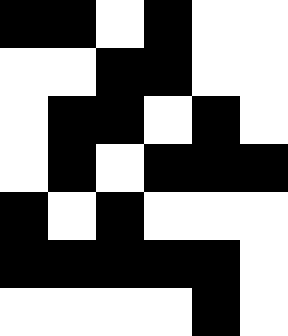[["black", "black", "white", "black", "white", "white"], ["white", "white", "black", "black", "white", "white"], ["white", "black", "black", "white", "black", "white"], ["white", "black", "white", "black", "black", "black"], ["black", "white", "black", "white", "white", "white"], ["black", "black", "black", "black", "black", "white"], ["white", "white", "white", "white", "black", "white"]]